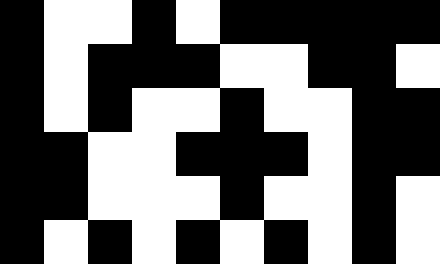[["black", "white", "white", "black", "white", "black", "black", "black", "black", "black"], ["black", "white", "black", "black", "black", "white", "white", "black", "black", "white"], ["black", "white", "black", "white", "white", "black", "white", "white", "black", "black"], ["black", "black", "white", "white", "black", "black", "black", "white", "black", "black"], ["black", "black", "white", "white", "white", "black", "white", "white", "black", "white"], ["black", "white", "black", "white", "black", "white", "black", "white", "black", "white"]]